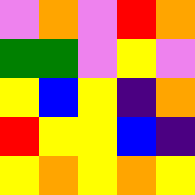[["violet", "orange", "violet", "red", "orange"], ["green", "green", "violet", "yellow", "violet"], ["yellow", "blue", "yellow", "indigo", "orange"], ["red", "yellow", "yellow", "blue", "indigo"], ["yellow", "orange", "yellow", "orange", "yellow"]]